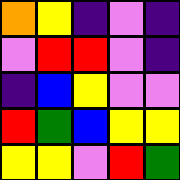[["orange", "yellow", "indigo", "violet", "indigo"], ["violet", "red", "red", "violet", "indigo"], ["indigo", "blue", "yellow", "violet", "violet"], ["red", "green", "blue", "yellow", "yellow"], ["yellow", "yellow", "violet", "red", "green"]]